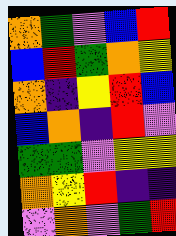[["orange", "green", "violet", "blue", "red"], ["blue", "red", "green", "orange", "yellow"], ["orange", "indigo", "yellow", "red", "blue"], ["blue", "orange", "indigo", "red", "violet"], ["green", "green", "violet", "yellow", "yellow"], ["orange", "yellow", "red", "indigo", "indigo"], ["violet", "orange", "violet", "green", "red"]]